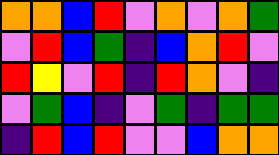[["orange", "orange", "blue", "red", "violet", "orange", "violet", "orange", "green"], ["violet", "red", "blue", "green", "indigo", "blue", "orange", "red", "violet"], ["red", "yellow", "violet", "red", "indigo", "red", "orange", "violet", "indigo"], ["violet", "green", "blue", "indigo", "violet", "green", "indigo", "green", "green"], ["indigo", "red", "blue", "red", "violet", "violet", "blue", "orange", "orange"]]